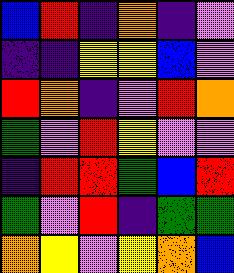[["blue", "red", "indigo", "orange", "indigo", "violet"], ["indigo", "indigo", "yellow", "yellow", "blue", "violet"], ["red", "orange", "indigo", "violet", "red", "orange"], ["green", "violet", "red", "yellow", "violet", "violet"], ["indigo", "red", "red", "green", "blue", "red"], ["green", "violet", "red", "indigo", "green", "green"], ["orange", "yellow", "violet", "yellow", "orange", "blue"]]